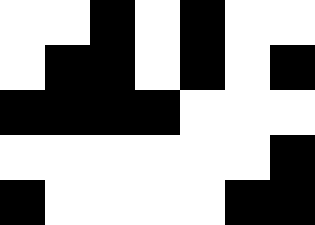[["white", "white", "black", "white", "black", "white", "white"], ["white", "black", "black", "white", "black", "white", "black"], ["black", "black", "black", "black", "white", "white", "white"], ["white", "white", "white", "white", "white", "white", "black"], ["black", "white", "white", "white", "white", "black", "black"]]